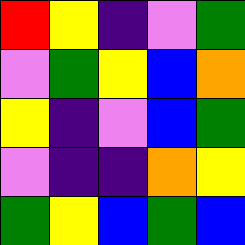[["red", "yellow", "indigo", "violet", "green"], ["violet", "green", "yellow", "blue", "orange"], ["yellow", "indigo", "violet", "blue", "green"], ["violet", "indigo", "indigo", "orange", "yellow"], ["green", "yellow", "blue", "green", "blue"]]